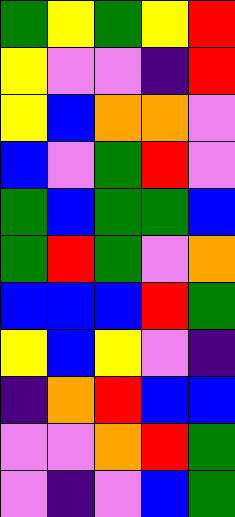[["green", "yellow", "green", "yellow", "red"], ["yellow", "violet", "violet", "indigo", "red"], ["yellow", "blue", "orange", "orange", "violet"], ["blue", "violet", "green", "red", "violet"], ["green", "blue", "green", "green", "blue"], ["green", "red", "green", "violet", "orange"], ["blue", "blue", "blue", "red", "green"], ["yellow", "blue", "yellow", "violet", "indigo"], ["indigo", "orange", "red", "blue", "blue"], ["violet", "violet", "orange", "red", "green"], ["violet", "indigo", "violet", "blue", "green"]]